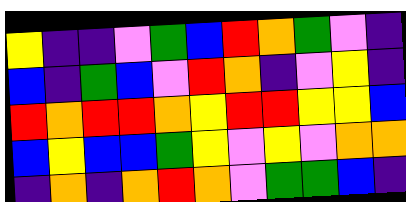[["yellow", "indigo", "indigo", "violet", "green", "blue", "red", "orange", "green", "violet", "indigo"], ["blue", "indigo", "green", "blue", "violet", "red", "orange", "indigo", "violet", "yellow", "indigo"], ["red", "orange", "red", "red", "orange", "yellow", "red", "red", "yellow", "yellow", "blue"], ["blue", "yellow", "blue", "blue", "green", "yellow", "violet", "yellow", "violet", "orange", "orange"], ["indigo", "orange", "indigo", "orange", "red", "orange", "violet", "green", "green", "blue", "indigo"]]